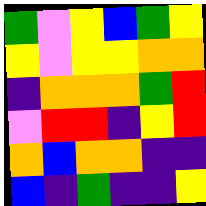[["green", "violet", "yellow", "blue", "green", "yellow"], ["yellow", "violet", "yellow", "yellow", "orange", "orange"], ["indigo", "orange", "orange", "orange", "green", "red"], ["violet", "red", "red", "indigo", "yellow", "red"], ["orange", "blue", "orange", "orange", "indigo", "indigo"], ["blue", "indigo", "green", "indigo", "indigo", "yellow"]]